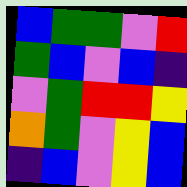[["blue", "green", "green", "violet", "red"], ["green", "blue", "violet", "blue", "indigo"], ["violet", "green", "red", "red", "yellow"], ["orange", "green", "violet", "yellow", "blue"], ["indigo", "blue", "violet", "yellow", "blue"]]